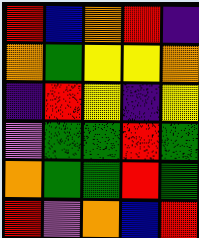[["red", "blue", "orange", "red", "indigo"], ["orange", "green", "yellow", "yellow", "orange"], ["indigo", "red", "yellow", "indigo", "yellow"], ["violet", "green", "green", "red", "green"], ["orange", "green", "green", "red", "green"], ["red", "violet", "orange", "blue", "red"]]